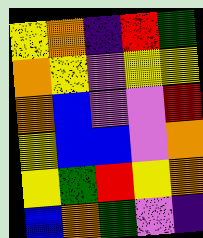[["yellow", "orange", "indigo", "red", "green"], ["orange", "yellow", "violet", "yellow", "yellow"], ["orange", "blue", "violet", "violet", "red"], ["yellow", "blue", "blue", "violet", "orange"], ["yellow", "green", "red", "yellow", "orange"], ["blue", "orange", "green", "violet", "indigo"]]